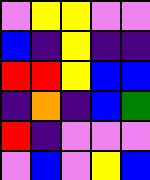[["violet", "yellow", "yellow", "violet", "violet"], ["blue", "indigo", "yellow", "indigo", "indigo"], ["red", "red", "yellow", "blue", "blue"], ["indigo", "orange", "indigo", "blue", "green"], ["red", "indigo", "violet", "violet", "violet"], ["violet", "blue", "violet", "yellow", "blue"]]